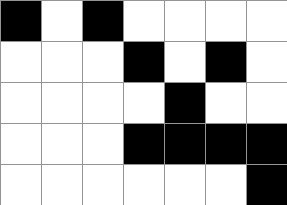[["black", "white", "black", "white", "white", "white", "white"], ["white", "white", "white", "black", "white", "black", "white"], ["white", "white", "white", "white", "black", "white", "white"], ["white", "white", "white", "black", "black", "black", "black"], ["white", "white", "white", "white", "white", "white", "black"]]